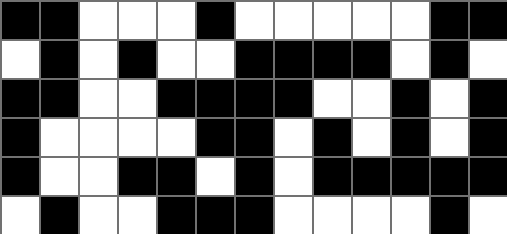[["black", "black", "white", "white", "white", "black", "white", "white", "white", "white", "white", "black", "black"], ["white", "black", "white", "black", "white", "white", "black", "black", "black", "black", "white", "black", "white"], ["black", "black", "white", "white", "black", "black", "black", "black", "white", "white", "black", "white", "black"], ["black", "white", "white", "white", "white", "black", "black", "white", "black", "white", "black", "white", "black"], ["black", "white", "white", "black", "black", "white", "black", "white", "black", "black", "black", "black", "black"], ["white", "black", "white", "white", "black", "black", "black", "white", "white", "white", "white", "black", "white"]]